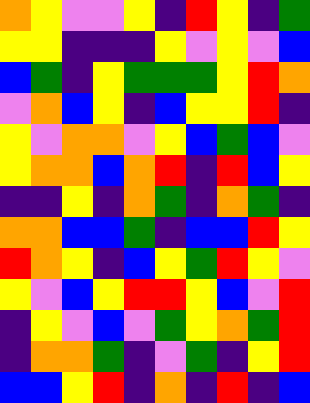[["orange", "yellow", "violet", "violet", "yellow", "indigo", "red", "yellow", "indigo", "green"], ["yellow", "yellow", "indigo", "indigo", "indigo", "yellow", "violet", "yellow", "violet", "blue"], ["blue", "green", "indigo", "yellow", "green", "green", "green", "yellow", "red", "orange"], ["violet", "orange", "blue", "yellow", "indigo", "blue", "yellow", "yellow", "red", "indigo"], ["yellow", "violet", "orange", "orange", "violet", "yellow", "blue", "green", "blue", "violet"], ["yellow", "orange", "orange", "blue", "orange", "red", "indigo", "red", "blue", "yellow"], ["indigo", "indigo", "yellow", "indigo", "orange", "green", "indigo", "orange", "green", "indigo"], ["orange", "orange", "blue", "blue", "green", "indigo", "blue", "blue", "red", "yellow"], ["red", "orange", "yellow", "indigo", "blue", "yellow", "green", "red", "yellow", "violet"], ["yellow", "violet", "blue", "yellow", "red", "red", "yellow", "blue", "violet", "red"], ["indigo", "yellow", "violet", "blue", "violet", "green", "yellow", "orange", "green", "red"], ["indigo", "orange", "orange", "green", "indigo", "violet", "green", "indigo", "yellow", "red"], ["blue", "blue", "yellow", "red", "indigo", "orange", "indigo", "red", "indigo", "blue"]]